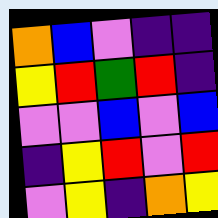[["orange", "blue", "violet", "indigo", "indigo"], ["yellow", "red", "green", "red", "indigo"], ["violet", "violet", "blue", "violet", "blue"], ["indigo", "yellow", "red", "violet", "red"], ["violet", "yellow", "indigo", "orange", "yellow"]]